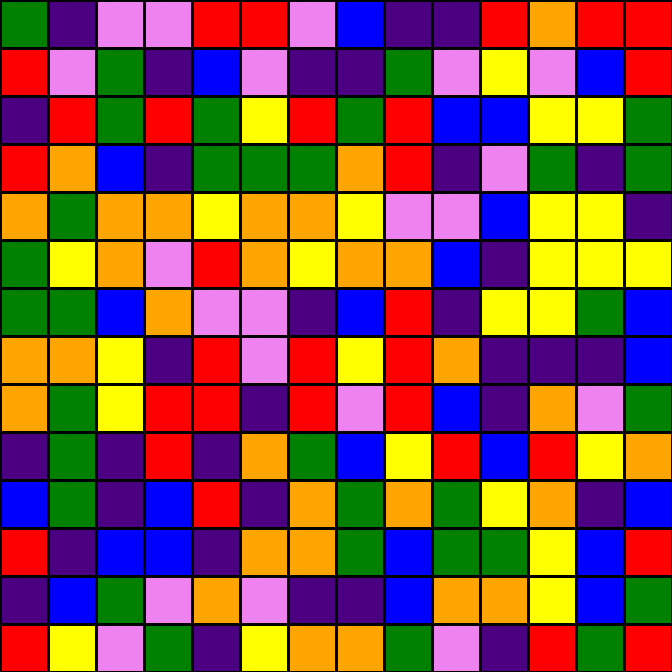[["green", "indigo", "violet", "violet", "red", "red", "violet", "blue", "indigo", "indigo", "red", "orange", "red", "red"], ["red", "violet", "green", "indigo", "blue", "violet", "indigo", "indigo", "green", "violet", "yellow", "violet", "blue", "red"], ["indigo", "red", "green", "red", "green", "yellow", "red", "green", "red", "blue", "blue", "yellow", "yellow", "green"], ["red", "orange", "blue", "indigo", "green", "green", "green", "orange", "red", "indigo", "violet", "green", "indigo", "green"], ["orange", "green", "orange", "orange", "yellow", "orange", "orange", "yellow", "violet", "violet", "blue", "yellow", "yellow", "indigo"], ["green", "yellow", "orange", "violet", "red", "orange", "yellow", "orange", "orange", "blue", "indigo", "yellow", "yellow", "yellow"], ["green", "green", "blue", "orange", "violet", "violet", "indigo", "blue", "red", "indigo", "yellow", "yellow", "green", "blue"], ["orange", "orange", "yellow", "indigo", "red", "violet", "red", "yellow", "red", "orange", "indigo", "indigo", "indigo", "blue"], ["orange", "green", "yellow", "red", "red", "indigo", "red", "violet", "red", "blue", "indigo", "orange", "violet", "green"], ["indigo", "green", "indigo", "red", "indigo", "orange", "green", "blue", "yellow", "red", "blue", "red", "yellow", "orange"], ["blue", "green", "indigo", "blue", "red", "indigo", "orange", "green", "orange", "green", "yellow", "orange", "indigo", "blue"], ["red", "indigo", "blue", "blue", "indigo", "orange", "orange", "green", "blue", "green", "green", "yellow", "blue", "red"], ["indigo", "blue", "green", "violet", "orange", "violet", "indigo", "indigo", "blue", "orange", "orange", "yellow", "blue", "green"], ["red", "yellow", "violet", "green", "indigo", "yellow", "orange", "orange", "green", "violet", "indigo", "red", "green", "red"]]